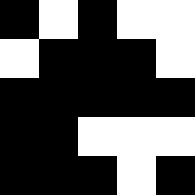[["black", "white", "black", "white", "white"], ["white", "black", "black", "black", "white"], ["black", "black", "black", "black", "black"], ["black", "black", "white", "white", "white"], ["black", "black", "black", "white", "black"]]